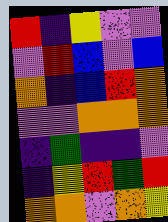[["red", "indigo", "yellow", "violet", "violet"], ["violet", "red", "blue", "violet", "blue"], ["orange", "indigo", "blue", "red", "orange"], ["violet", "violet", "orange", "orange", "orange"], ["indigo", "green", "indigo", "indigo", "violet"], ["indigo", "yellow", "red", "green", "red"], ["orange", "orange", "violet", "orange", "yellow"]]